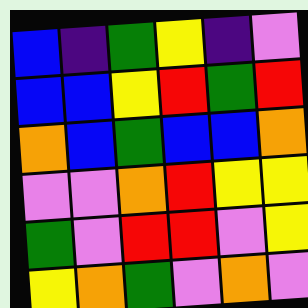[["blue", "indigo", "green", "yellow", "indigo", "violet"], ["blue", "blue", "yellow", "red", "green", "red"], ["orange", "blue", "green", "blue", "blue", "orange"], ["violet", "violet", "orange", "red", "yellow", "yellow"], ["green", "violet", "red", "red", "violet", "yellow"], ["yellow", "orange", "green", "violet", "orange", "violet"]]